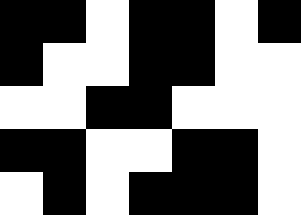[["black", "black", "white", "black", "black", "white", "black"], ["black", "white", "white", "black", "black", "white", "white"], ["white", "white", "black", "black", "white", "white", "white"], ["black", "black", "white", "white", "black", "black", "white"], ["white", "black", "white", "black", "black", "black", "white"]]